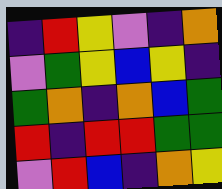[["indigo", "red", "yellow", "violet", "indigo", "orange"], ["violet", "green", "yellow", "blue", "yellow", "indigo"], ["green", "orange", "indigo", "orange", "blue", "green"], ["red", "indigo", "red", "red", "green", "green"], ["violet", "red", "blue", "indigo", "orange", "yellow"]]